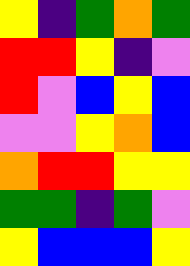[["yellow", "indigo", "green", "orange", "green"], ["red", "red", "yellow", "indigo", "violet"], ["red", "violet", "blue", "yellow", "blue"], ["violet", "violet", "yellow", "orange", "blue"], ["orange", "red", "red", "yellow", "yellow"], ["green", "green", "indigo", "green", "violet"], ["yellow", "blue", "blue", "blue", "yellow"]]